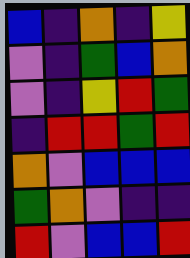[["blue", "indigo", "orange", "indigo", "yellow"], ["violet", "indigo", "green", "blue", "orange"], ["violet", "indigo", "yellow", "red", "green"], ["indigo", "red", "red", "green", "red"], ["orange", "violet", "blue", "blue", "blue"], ["green", "orange", "violet", "indigo", "indigo"], ["red", "violet", "blue", "blue", "red"]]